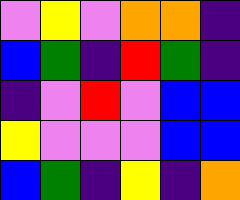[["violet", "yellow", "violet", "orange", "orange", "indigo"], ["blue", "green", "indigo", "red", "green", "indigo"], ["indigo", "violet", "red", "violet", "blue", "blue"], ["yellow", "violet", "violet", "violet", "blue", "blue"], ["blue", "green", "indigo", "yellow", "indigo", "orange"]]